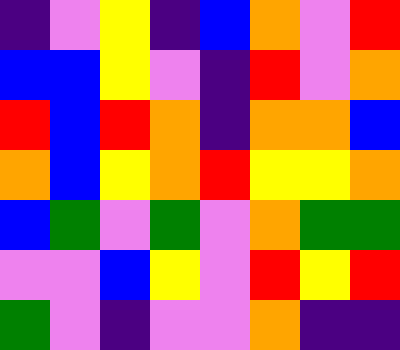[["indigo", "violet", "yellow", "indigo", "blue", "orange", "violet", "red"], ["blue", "blue", "yellow", "violet", "indigo", "red", "violet", "orange"], ["red", "blue", "red", "orange", "indigo", "orange", "orange", "blue"], ["orange", "blue", "yellow", "orange", "red", "yellow", "yellow", "orange"], ["blue", "green", "violet", "green", "violet", "orange", "green", "green"], ["violet", "violet", "blue", "yellow", "violet", "red", "yellow", "red"], ["green", "violet", "indigo", "violet", "violet", "orange", "indigo", "indigo"]]